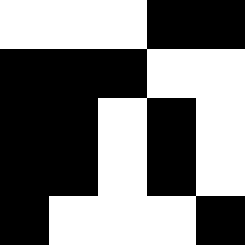[["white", "white", "white", "black", "black"], ["black", "black", "black", "white", "white"], ["black", "black", "white", "black", "white"], ["black", "black", "white", "black", "white"], ["black", "white", "white", "white", "black"]]